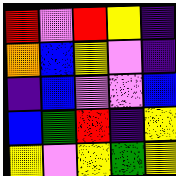[["red", "violet", "red", "yellow", "indigo"], ["orange", "blue", "yellow", "violet", "indigo"], ["indigo", "blue", "violet", "violet", "blue"], ["blue", "green", "red", "indigo", "yellow"], ["yellow", "violet", "yellow", "green", "yellow"]]